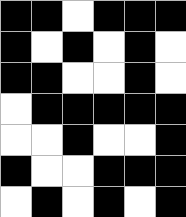[["black", "black", "white", "black", "black", "black"], ["black", "white", "black", "white", "black", "white"], ["black", "black", "white", "white", "black", "white"], ["white", "black", "black", "black", "black", "black"], ["white", "white", "black", "white", "white", "black"], ["black", "white", "white", "black", "black", "black"], ["white", "black", "white", "black", "white", "black"]]